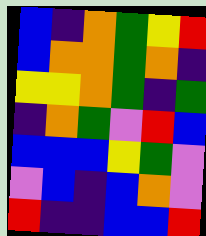[["blue", "indigo", "orange", "green", "yellow", "red"], ["blue", "orange", "orange", "green", "orange", "indigo"], ["yellow", "yellow", "orange", "green", "indigo", "green"], ["indigo", "orange", "green", "violet", "red", "blue"], ["blue", "blue", "blue", "yellow", "green", "violet"], ["violet", "blue", "indigo", "blue", "orange", "violet"], ["red", "indigo", "indigo", "blue", "blue", "red"]]